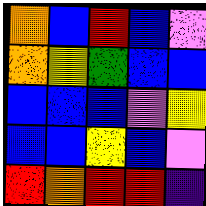[["orange", "blue", "red", "blue", "violet"], ["orange", "yellow", "green", "blue", "blue"], ["blue", "blue", "blue", "violet", "yellow"], ["blue", "blue", "yellow", "blue", "violet"], ["red", "orange", "red", "red", "indigo"]]